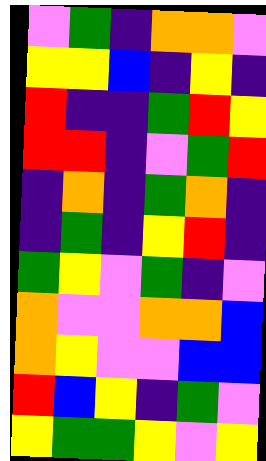[["violet", "green", "indigo", "orange", "orange", "violet"], ["yellow", "yellow", "blue", "indigo", "yellow", "indigo"], ["red", "indigo", "indigo", "green", "red", "yellow"], ["red", "red", "indigo", "violet", "green", "red"], ["indigo", "orange", "indigo", "green", "orange", "indigo"], ["indigo", "green", "indigo", "yellow", "red", "indigo"], ["green", "yellow", "violet", "green", "indigo", "violet"], ["orange", "violet", "violet", "orange", "orange", "blue"], ["orange", "yellow", "violet", "violet", "blue", "blue"], ["red", "blue", "yellow", "indigo", "green", "violet"], ["yellow", "green", "green", "yellow", "violet", "yellow"]]